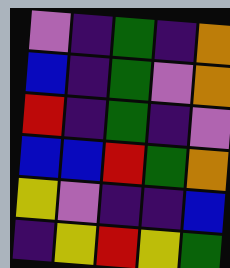[["violet", "indigo", "green", "indigo", "orange"], ["blue", "indigo", "green", "violet", "orange"], ["red", "indigo", "green", "indigo", "violet"], ["blue", "blue", "red", "green", "orange"], ["yellow", "violet", "indigo", "indigo", "blue"], ["indigo", "yellow", "red", "yellow", "green"]]